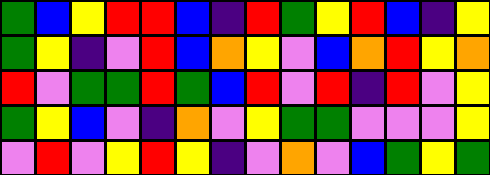[["green", "blue", "yellow", "red", "red", "blue", "indigo", "red", "green", "yellow", "red", "blue", "indigo", "yellow"], ["green", "yellow", "indigo", "violet", "red", "blue", "orange", "yellow", "violet", "blue", "orange", "red", "yellow", "orange"], ["red", "violet", "green", "green", "red", "green", "blue", "red", "violet", "red", "indigo", "red", "violet", "yellow"], ["green", "yellow", "blue", "violet", "indigo", "orange", "violet", "yellow", "green", "green", "violet", "violet", "violet", "yellow"], ["violet", "red", "violet", "yellow", "red", "yellow", "indigo", "violet", "orange", "violet", "blue", "green", "yellow", "green"]]